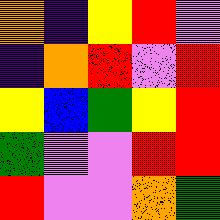[["orange", "indigo", "yellow", "red", "violet"], ["indigo", "orange", "red", "violet", "red"], ["yellow", "blue", "green", "yellow", "red"], ["green", "violet", "violet", "red", "red"], ["red", "violet", "violet", "orange", "green"]]